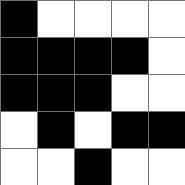[["black", "white", "white", "white", "white"], ["black", "black", "black", "black", "white"], ["black", "black", "black", "white", "white"], ["white", "black", "white", "black", "black"], ["white", "white", "black", "white", "white"]]